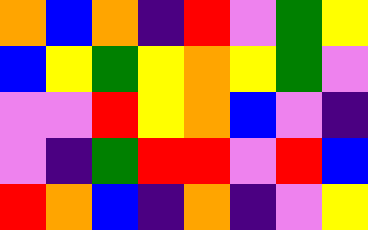[["orange", "blue", "orange", "indigo", "red", "violet", "green", "yellow"], ["blue", "yellow", "green", "yellow", "orange", "yellow", "green", "violet"], ["violet", "violet", "red", "yellow", "orange", "blue", "violet", "indigo"], ["violet", "indigo", "green", "red", "red", "violet", "red", "blue"], ["red", "orange", "blue", "indigo", "orange", "indigo", "violet", "yellow"]]